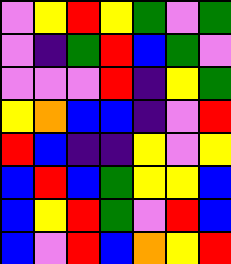[["violet", "yellow", "red", "yellow", "green", "violet", "green"], ["violet", "indigo", "green", "red", "blue", "green", "violet"], ["violet", "violet", "violet", "red", "indigo", "yellow", "green"], ["yellow", "orange", "blue", "blue", "indigo", "violet", "red"], ["red", "blue", "indigo", "indigo", "yellow", "violet", "yellow"], ["blue", "red", "blue", "green", "yellow", "yellow", "blue"], ["blue", "yellow", "red", "green", "violet", "red", "blue"], ["blue", "violet", "red", "blue", "orange", "yellow", "red"]]